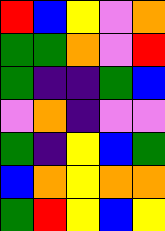[["red", "blue", "yellow", "violet", "orange"], ["green", "green", "orange", "violet", "red"], ["green", "indigo", "indigo", "green", "blue"], ["violet", "orange", "indigo", "violet", "violet"], ["green", "indigo", "yellow", "blue", "green"], ["blue", "orange", "yellow", "orange", "orange"], ["green", "red", "yellow", "blue", "yellow"]]